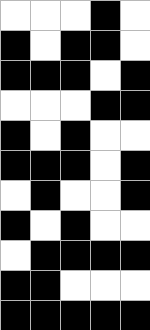[["white", "white", "white", "black", "white"], ["black", "white", "black", "black", "white"], ["black", "black", "black", "white", "black"], ["white", "white", "white", "black", "black"], ["black", "white", "black", "white", "white"], ["black", "black", "black", "white", "black"], ["white", "black", "white", "white", "black"], ["black", "white", "black", "white", "white"], ["white", "black", "black", "black", "black"], ["black", "black", "white", "white", "white"], ["black", "black", "black", "black", "black"]]